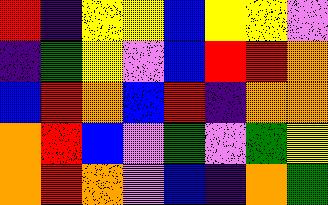[["red", "indigo", "yellow", "yellow", "blue", "yellow", "yellow", "violet"], ["indigo", "green", "yellow", "violet", "blue", "red", "red", "orange"], ["blue", "red", "orange", "blue", "red", "indigo", "orange", "orange"], ["orange", "red", "blue", "violet", "green", "violet", "green", "yellow"], ["orange", "red", "orange", "violet", "blue", "indigo", "orange", "green"]]